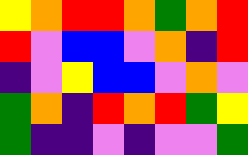[["yellow", "orange", "red", "red", "orange", "green", "orange", "red"], ["red", "violet", "blue", "blue", "violet", "orange", "indigo", "red"], ["indigo", "violet", "yellow", "blue", "blue", "violet", "orange", "violet"], ["green", "orange", "indigo", "red", "orange", "red", "green", "yellow"], ["green", "indigo", "indigo", "violet", "indigo", "violet", "violet", "green"]]